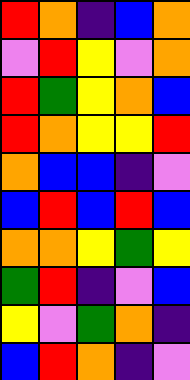[["red", "orange", "indigo", "blue", "orange"], ["violet", "red", "yellow", "violet", "orange"], ["red", "green", "yellow", "orange", "blue"], ["red", "orange", "yellow", "yellow", "red"], ["orange", "blue", "blue", "indigo", "violet"], ["blue", "red", "blue", "red", "blue"], ["orange", "orange", "yellow", "green", "yellow"], ["green", "red", "indigo", "violet", "blue"], ["yellow", "violet", "green", "orange", "indigo"], ["blue", "red", "orange", "indigo", "violet"]]